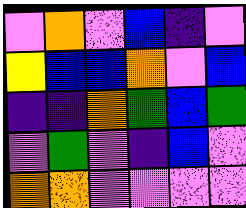[["violet", "orange", "violet", "blue", "indigo", "violet"], ["yellow", "blue", "blue", "orange", "violet", "blue"], ["indigo", "indigo", "orange", "green", "blue", "green"], ["violet", "green", "violet", "indigo", "blue", "violet"], ["orange", "orange", "violet", "violet", "violet", "violet"]]